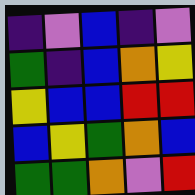[["indigo", "violet", "blue", "indigo", "violet"], ["green", "indigo", "blue", "orange", "yellow"], ["yellow", "blue", "blue", "red", "red"], ["blue", "yellow", "green", "orange", "blue"], ["green", "green", "orange", "violet", "red"]]